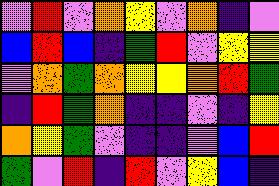[["violet", "red", "violet", "orange", "yellow", "violet", "orange", "indigo", "violet"], ["blue", "red", "blue", "indigo", "green", "red", "violet", "yellow", "yellow"], ["violet", "orange", "green", "orange", "yellow", "yellow", "orange", "red", "green"], ["indigo", "red", "green", "orange", "indigo", "indigo", "violet", "indigo", "yellow"], ["orange", "yellow", "green", "violet", "indigo", "indigo", "violet", "blue", "red"], ["green", "violet", "red", "indigo", "red", "violet", "yellow", "blue", "indigo"]]